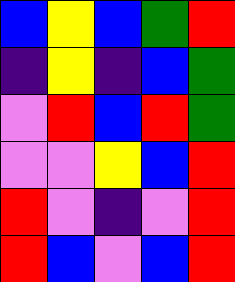[["blue", "yellow", "blue", "green", "red"], ["indigo", "yellow", "indigo", "blue", "green"], ["violet", "red", "blue", "red", "green"], ["violet", "violet", "yellow", "blue", "red"], ["red", "violet", "indigo", "violet", "red"], ["red", "blue", "violet", "blue", "red"]]